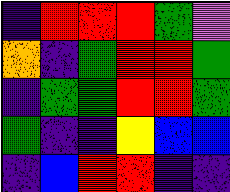[["indigo", "red", "red", "red", "green", "violet"], ["orange", "indigo", "green", "red", "red", "green"], ["indigo", "green", "green", "red", "red", "green"], ["green", "indigo", "indigo", "yellow", "blue", "blue"], ["indigo", "blue", "red", "red", "indigo", "indigo"]]